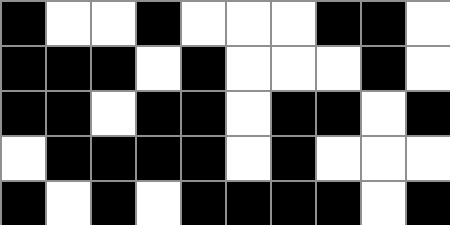[["black", "white", "white", "black", "white", "white", "white", "black", "black", "white"], ["black", "black", "black", "white", "black", "white", "white", "white", "black", "white"], ["black", "black", "white", "black", "black", "white", "black", "black", "white", "black"], ["white", "black", "black", "black", "black", "white", "black", "white", "white", "white"], ["black", "white", "black", "white", "black", "black", "black", "black", "white", "black"]]